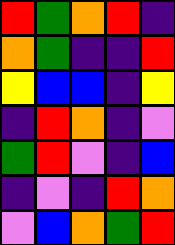[["red", "green", "orange", "red", "indigo"], ["orange", "green", "indigo", "indigo", "red"], ["yellow", "blue", "blue", "indigo", "yellow"], ["indigo", "red", "orange", "indigo", "violet"], ["green", "red", "violet", "indigo", "blue"], ["indigo", "violet", "indigo", "red", "orange"], ["violet", "blue", "orange", "green", "red"]]